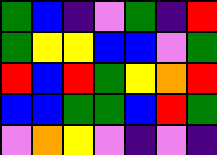[["green", "blue", "indigo", "violet", "green", "indigo", "red"], ["green", "yellow", "yellow", "blue", "blue", "violet", "green"], ["red", "blue", "red", "green", "yellow", "orange", "red"], ["blue", "blue", "green", "green", "blue", "red", "green"], ["violet", "orange", "yellow", "violet", "indigo", "violet", "indigo"]]